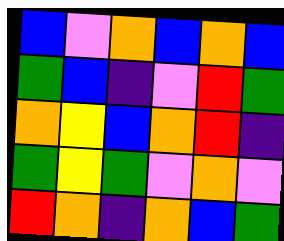[["blue", "violet", "orange", "blue", "orange", "blue"], ["green", "blue", "indigo", "violet", "red", "green"], ["orange", "yellow", "blue", "orange", "red", "indigo"], ["green", "yellow", "green", "violet", "orange", "violet"], ["red", "orange", "indigo", "orange", "blue", "green"]]